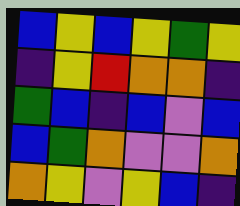[["blue", "yellow", "blue", "yellow", "green", "yellow"], ["indigo", "yellow", "red", "orange", "orange", "indigo"], ["green", "blue", "indigo", "blue", "violet", "blue"], ["blue", "green", "orange", "violet", "violet", "orange"], ["orange", "yellow", "violet", "yellow", "blue", "indigo"]]